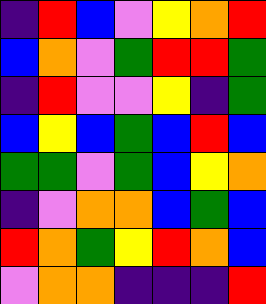[["indigo", "red", "blue", "violet", "yellow", "orange", "red"], ["blue", "orange", "violet", "green", "red", "red", "green"], ["indigo", "red", "violet", "violet", "yellow", "indigo", "green"], ["blue", "yellow", "blue", "green", "blue", "red", "blue"], ["green", "green", "violet", "green", "blue", "yellow", "orange"], ["indigo", "violet", "orange", "orange", "blue", "green", "blue"], ["red", "orange", "green", "yellow", "red", "orange", "blue"], ["violet", "orange", "orange", "indigo", "indigo", "indigo", "red"]]